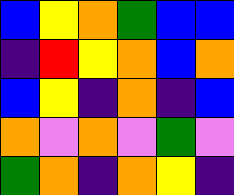[["blue", "yellow", "orange", "green", "blue", "blue"], ["indigo", "red", "yellow", "orange", "blue", "orange"], ["blue", "yellow", "indigo", "orange", "indigo", "blue"], ["orange", "violet", "orange", "violet", "green", "violet"], ["green", "orange", "indigo", "orange", "yellow", "indigo"]]